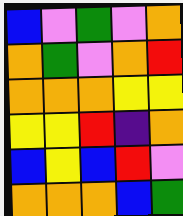[["blue", "violet", "green", "violet", "orange"], ["orange", "green", "violet", "orange", "red"], ["orange", "orange", "orange", "yellow", "yellow"], ["yellow", "yellow", "red", "indigo", "orange"], ["blue", "yellow", "blue", "red", "violet"], ["orange", "orange", "orange", "blue", "green"]]